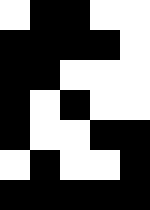[["white", "black", "black", "white", "white"], ["black", "black", "black", "black", "white"], ["black", "black", "white", "white", "white"], ["black", "white", "black", "white", "white"], ["black", "white", "white", "black", "black"], ["white", "black", "white", "white", "black"], ["black", "black", "black", "black", "black"]]